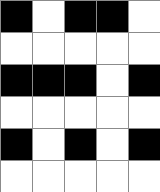[["black", "white", "black", "black", "white"], ["white", "white", "white", "white", "white"], ["black", "black", "black", "white", "black"], ["white", "white", "white", "white", "white"], ["black", "white", "black", "white", "black"], ["white", "white", "white", "white", "white"]]